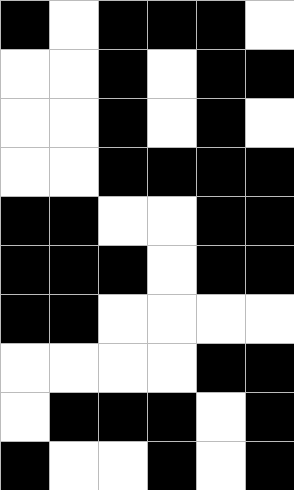[["black", "white", "black", "black", "black", "white"], ["white", "white", "black", "white", "black", "black"], ["white", "white", "black", "white", "black", "white"], ["white", "white", "black", "black", "black", "black"], ["black", "black", "white", "white", "black", "black"], ["black", "black", "black", "white", "black", "black"], ["black", "black", "white", "white", "white", "white"], ["white", "white", "white", "white", "black", "black"], ["white", "black", "black", "black", "white", "black"], ["black", "white", "white", "black", "white", "black"]]